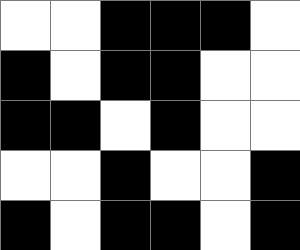[["white", "white", "black", "black", "black", "white"], ["black", "white", "black", "black", "white", "white"], ["black", "black", "white", "black", "white", "white"], ["white", "white", "black", "white", "white", "black"], ["black", "white", "black", "black", "white", "black"]]